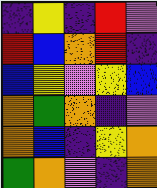[["indigo", "yellow", "indigo", "red", "violet"], ["red", "blue", "orange", "red", "indigo"], ["blue", "yellow", "violet", "yellow", "blue"], ["orange", "green", "orange", "indigo", "violet"], ["orange", "blue", "indigo", "yellow", "orange"], ["green", "orange", "violet", "indigo", "orange"]]